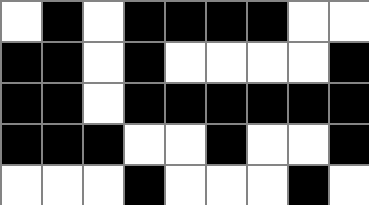[["white", "black", "white", "black", "black", "black", "black", "white", "white"], ["black", "black", "white", "black", "white", "white", "white", "white", "black"], ["black", "black", "white", "black", "black", "black", "black", "black", "black"], ["black", "black", "black", "white", "white", "black", "white", "white", "black"], ["white", "white", "white", "black", "white", "white", "white", "black", "white"]]